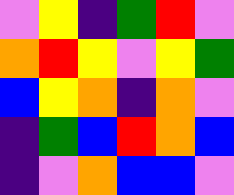[["violet", "yellow", "indigo", "green", "red", "violet"], ["orange", "red", "yellow", "violet", "yellow", "green"], ["blue", "yellow", "orange", "indigo", "orange", "violet"], ["indigo", "green", "blue", "red", "orange", "blue"], ["indigo", "violet", "orange", "blue", "blue", "violet"]]